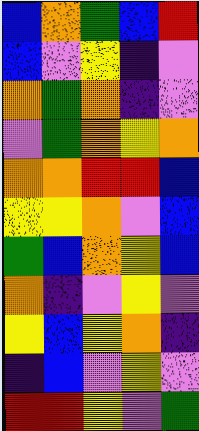[["blue", "orange", "green", "blue", "red"], ["blue", "violet", "yellow", "indigo", "violet"], ["orange", "green", "orange", "indigo", "violet"], ["violet", "green", "orange", "yellow", "orange"], ["orange", "orange", "red", "red", "blue"], ["yellow", "yellow", "orange", "violet", "blue"], ["green", "blue", "orange", "yellow", "blue"], ["orange", "indigo", "violet", "yellow", "violet"], ["yellow", "blue", "yellow", "orange", "indigo"], ["indigo", "blue", "violet", "yellow", "violet"], ["red", "red", "yellow", "violet", "green"]]